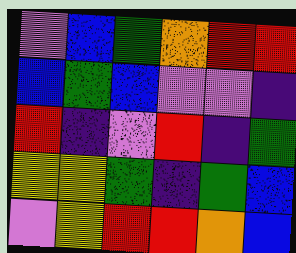[["violet", "blue", "green", "orange", "red", "red"], ["blue", "green", "blue", "violet", "violet", "indigo"], ["red", "indigo", "violet", "red", "indigo", "green"], ["yellow", "yellow", "green", "indigo", "green", "blue"], ["violet", "yellow", "red", "red", "orange", "blue"]]